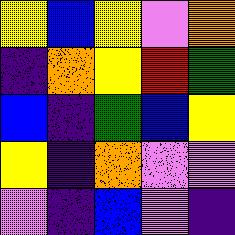[["yellow", "blue", "yellow", "violet", "orange"], ["indigo", "orange", "yellow", "red", "green"], ["blue", "indigo", "green", "blue", "yellow"], ["yellow", "indigo", "orange", "violet", "violet"], ["violet", "indigo", "blue", "violet", "indigo"]]